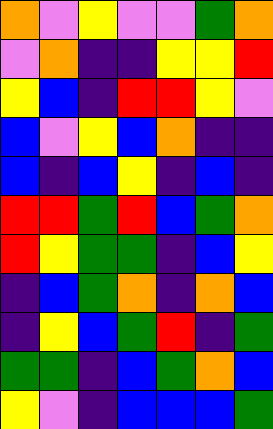[["orange", "violet", "yellow", "violet", "violet", "green", "orange"], ["violet", "orange", "indigo", "indigo", "yellow", "yellow", "red"], ["yellow", "blue", "indigo", "red", "red", "yellow", "violet"], ["blue", "violet", "yellow", "blue", "orange", "indigo", "indigo"], ["blue", "indigo", "blue", "yellow", "indigo", "blue", "indigo"], ["red", "red", "green", "red", "blue", "green", "orange"], ["red", "yellow", "green", "green", "indigo", "blue", "yellow"], ["indigo", "blue", "green", "orange", "indigo", "orange", "blue"], ["indigo", "yellow", "blue", "green", "red", "indigo", "green"], ["green", "green", "indigo", "blue", "green", "orange", "blue"], ["yellow", "violet", "indigo", "blue", "blue", "blue", "green"]]